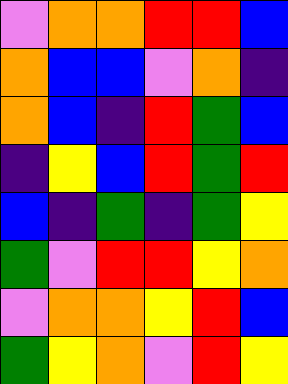[["violet", "orange", "orange", "red", "red", "blue"], ["orange", "blue", "blue", "violet", "orange", "indigo"], ["orange", "blue", "indigo", "red", "green", "blue"], ["indigo", "yellow", "blue", "red", "green", "red"], ["blue", "indigo", "green", "indigo", "green", "yellow"], ["green", "violet", "red", "red", "yellow", "orange"], ["violet", "orange", "orange", "yellow", "red", "blue"], ["green", "yellow", "orange", "violet", "red", "yellow"]]